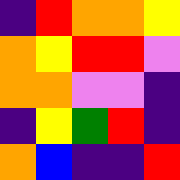[["indigo", "red", "orange", "orange", "yellow"], ["orange", "yellow", "red", "red", "violet"], ["orange", "orange", "violet", "violet", "indigo"], ["indigo", "yellow", "green", "red", "indigo"], ["orange", "blue", "indigo", "indigo", "red"]]